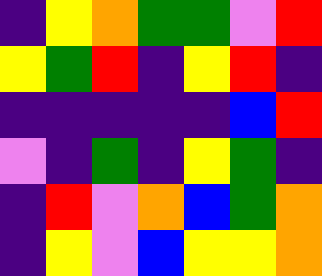[["indigo", "yellow", "orange", "green", "green", "violet", "red"], ["yellow", "green", "red", "indigo", "yellow", "red", "indigo"], ["indigo", "indigo", "indigo", "indigo", "indigo", "blue", "red"], ["violet", "indigo", "green", "indigo", "yellow", "green", "indigo"], ["indigo", "red", "violet", "orange", "blue", "green", "orange"], ["indigo", "yellow", "violet", "blue", "yellow", "yellow", "orange"]]